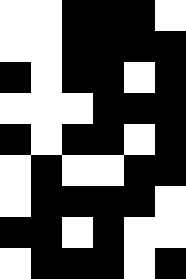[["white", "white", "black", "black", "black", "white"], ["white", "white", "black", "black", "black", "black"], ["black", "white", "black", "black", "white", "black"], ["white", "white", "white", "black", "black", "black"], ["black", "white", "black", "black", "white", "black"], ["white", "black", "white", "white", "black", "black"], ["white", "black", "black", "black", "black", "white"], ["black", "black", "white", "black", "white", "white"], ["white", "black", "black", "black", "white", "black"]]